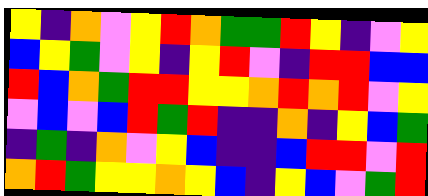[["yellow", "indigo", "orange", "violet", "yellow", "red", "orange", "green", "green", "red", "yellow", "indigo", "violet", "yellow"], ["blue", "yellow", "green", "violet", "yellow", "indigo", "yellow", "red", "violet", "indigo", "red", "red", "blue", "blue"], ["red", "blue", "orange", "green", "red", "red", "yellow", "yellow", "orange", "red", "orange", "red", "violet", "yellow"], ["violet", "blue", "violet", "blue", "red", "green", "red", "indigo", "indigo", "orange", "indigo", "yellow", "blue", "green"], ["indigo", "green", "indigo", "orange", "violet", "yellow", "blue", "indigo", "indigo", "blue", "red", "red", "violet", "red"], ["orange", "red", "green", "yellow", "yellow", "orange", "yellow", "blue", "indigo", "yellow", "blue", "violet", "green", "red"]]